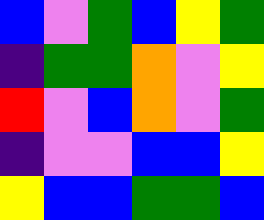[["blue", "violet", "green", "blue", "yellow", "green"], ["indigo", "green", "green", "orange", "violet", "yellow"], ["red", "violet", "blue", "orange", "violet", "green"], ["indigo", "violet", "violet", "blue", "blue", "yellow"], ["yellow", "blue", "blue", "green", "green", "blue"]]